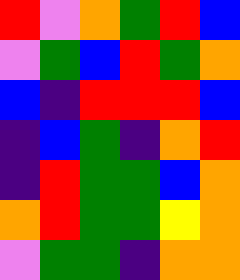[["red", "violet", "orange", "green", "red", "blue"], ["violet", "green", "blue", "red", "green", "orange"], ["blue", "indigo", "red", "red", "red", "blue"], ["indigo", "blue", "green", "indigo", "orange", "red"], ["indigo", "red", "green", "green", "blue", "orange"], ["orange", "red", "green", "green", "yellow", "orange"], ["violet", "green", "green", "indigo", "orange", "orange"]]